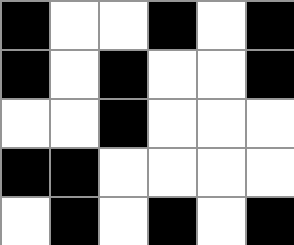[["black", "white", "white", "black", "white", "black"], ["black", "white", "black", "white", "white", "black"], ["white", "white", "black", "white", "white", "white"], ["black", "black", "white", "white", "white", "white"], ["white", "black", "white", "black", "white", "black"]]